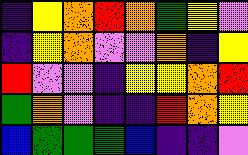[["indigo", "yellow", "orange", "red", "orange", "green", "yellow", "violet"], ["indigo", "yellow", "orange", "violet", "violet", "orange", "indigo", "yellow"], ["red", "violet", "violet", "indigo", "yellow", "yellow", "orange", "red"], ["green", "orange", "violet", "indigo", "indigo", "red", "orange", "yellow"], ["blue", "green", "green", "green", "blue", "indigo", "indigo", "violet"]]